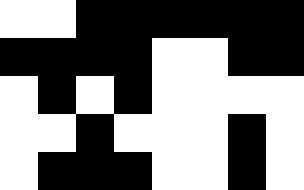[["white", "white", "black", "black", "black", "black", "black", "black"], ["black", "black", "black", "black", "white", "white", "black", "black"], ["white", "black", "white", "black", "white", "white", "white", "white"], ["white", "white", "black", "white", "white", "white", "black", "white"], ["white", "black", "black", "black", "white", "white", "black", "white"]]